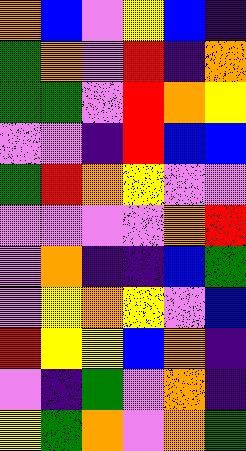[["orange", "blue", "violet", "yellow", "blue", "indigo"], ["green", "orange", "violet", "red", "indigo", "orange"], ["green", "green", "violet", "red", "orange", "yellow"], ["violet", "violet", "indigo", "red", "blue", "blue"], ["green", "red", "orange", "yellow", "violet", "violet"], ["violet", "violet", "violet", "violet", "orange", "red"], ["violet", "orange", "indigo", "indigo", "blue", "green"], ["violet", "yellow", "orange", "yellow", "violet", "blue"], ["red", "yellow", "yellow", "blue", "orange", "indigo"], ["violet", "indigo", "green", "violet", "orange", "indigo"], ["yellow", "green", "orange", "violet", "orange", "green"]]